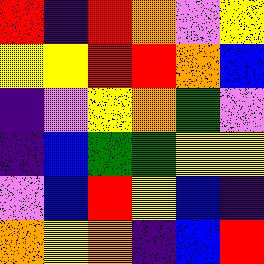[["red", "indigo", "red", "orange", "violet", "yellow"], ["yellow", "yellow", "red", "red", "orange", "blue"], ["indigo", "violet", "yellow", "orange", "green", "violet"], ["indigo", "blue", "green", "green", "yellow", "yellow"], ["violet", "blue", "red", "yellow", "blue", "indigo"], ["orange", "yellow", "orange", "indigo", "blue", "red"]]